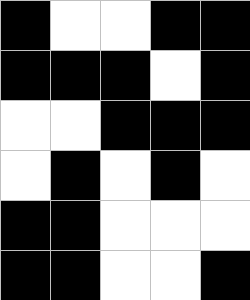[["black", "white", "white", "black", "black"], ["black", "black", "black", "white", "black"], ["white", "white", "black", "black", "black"], ["white", "black", "white", "black", "white"], ["black", "black", "white", "white", "white"], ["black", "black", "white", "white", "black"]]